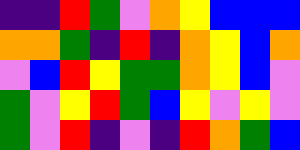[["indigo", "indigo", "red", "green", "violet", "orange", "yellow", "blue", "blue", "blue"], ["orange", "orange", "green", "indigo", "red", "indigo", "orange", "yellow", "blue", "orange"], ["violet", "blue", "red", "yellow", "green", "green", "orange", "yellow", "blue", "violet"], ["green", "violet", "yellow", "red", "green", "blue", "yellow", "violet", "yellow", "violet"], ["green", "violet", "red", "indigo", "violet", "indigo", "red", "orange", "green", "blue"]]